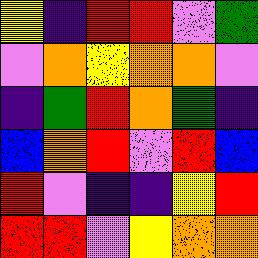[["yellow", "indigo", "red", "red", "violet", "green"], ["violet", "orange", "yellow", "orange", "orange", "violet"], ["indigo", "green", "red", "orange", "green", "indigo"], ["blue", "orange", "red", "violet", "red", "blue"], ["red", "violet", "indigo", "indigo", "yellow", "red"], ["red", "red", "violet", "yellow", "orange", "orange"]]